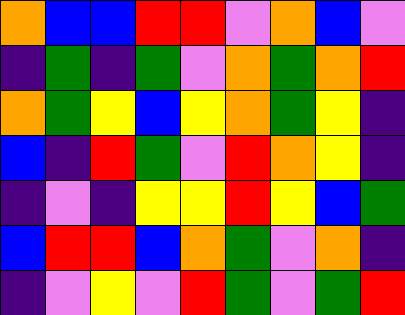[["orange", "blue", "blue", "red", "red", "violet", "orange", "blue", "violet"], ["indigo", "green", "indigo", "green", "violet", "orange", "green", "orange", "red"], ["orange", "green", "yellow", "blue", "yellow", "orange", "green", "yellow", "indigo"], ["blue", "indigo", "red", "green", "violet", "red", "orange", "yellow", "indigo"], ["indigo", "violet", "indigo", "yellow", "yellow", "red", "yellow", "blue", "green"], ["blue", "red", "red", "blue", "orange", "green", "violet", "orange", "indigo"], ["indigo", "violet", "yellow", "violet", "red", "green", "violet", "green", "red"]]